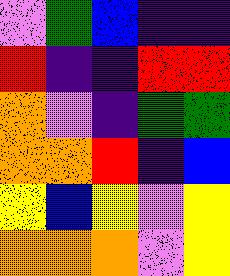[["violet", "green", "blue", "indigo", "indigo"], ["red", "indigo", "indigo", "red", "red"], ["orange", "violet", "indigo", "green", "green"], ["orange", "orange", "red", "indigo", "blue"], ["yellow", "blue", "yellow", "violet", "yellow"], ["orange", "orange", "orange", "violet", "yellow"]]